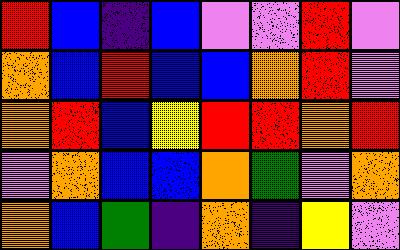[["red", "blue", "indigo", "blue", "violet", "violet", "red", "violet"], ["orange", "blue", "red", "blue", "blue", "orange", "red", "violet"], ["orange", "red", "blue", "yellow", "red", "red", "orange", "red"], ["violet", "orange", "blue", "blue", "orange", "green", "violet", "orange"], ["orange", "blue", "green", "indigo", "orange", "indigo", "yellow", "violet"]]